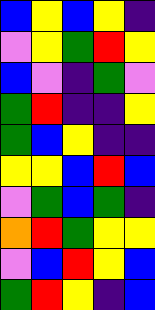[["blue", "yellow", "blue", "yellow", "indigo"], ["violet", "yellow", "green", "red", "yellow"], ["blue", "violet", "indigo", "green", "violet"], ["green", "red", "indigo", "indigo", "yellow"], ["green", "blue", "yellow", "indigo", "indigo"], ["yellow", "yellow", "blue", "red", "blue"], ["violet", "green", "blue", "green", "indigo"], ["orange", "red", "green", "yellow", "yellow"], ["violet", "blue", "red", "yellow", "blue"], ["green", "red", "yellow", "indigo", "blue"]]